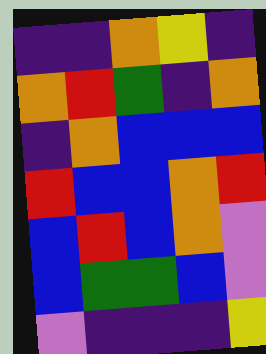[["indigo", "indigo", "orange", "yellow", "indigo"], ["orange", "red", "green", "indigo", "orange"], ["indigo", "orange", "blue", "blue", "blue"], ["red", "blue", "blue", "orange", "red"], ["blue", "red", "blue", "orange", "violet"], ["blue", "green", "green", "blue", "violet"], ["violet", "indigo", "indigo", "indigo", "yellow"]]